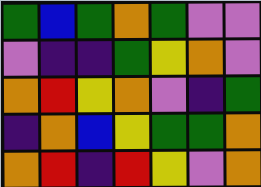[["green", "blue", "green", "orange", "green", "violet", "violet"], ["violet", "indigo", "indigo", "green", "yellow", "orange", "violet"], ["orange", "red", "yellow", "orange", "violet", "indigo", "green"], ["indigo", "orange", "blue", "yellow", "green", "green", "orange"], ["orange", "red", "indigo", "red", "yellow", "violet", "orange"]]